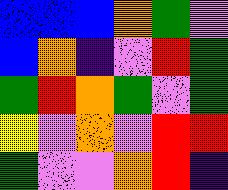[["blue", "blue", "blue", "orange", "green", "violet"], ["blue", "orange", "indigo", "violet", "red", "green"], ["green", "red", "orange", "green", "violet", "green"], ["yellow", "violet", "orange", "violet", "red", "red"], ["green", "violet", "violet", "orange", "red", "indigo"]]